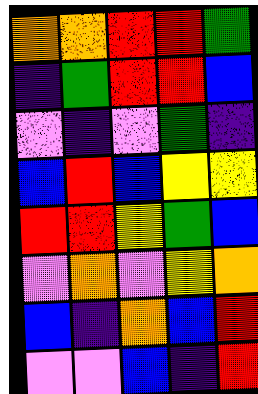[["orange", "orange", "red", "red", "green"], ["indigo", "green", "red", "red", "blue"], ["violet", "indigo", "violet", "green", "indigo"], ["blue", "red", "blue", "yellow", "yellow"], ["red", "red", "yellow", "green", "blue"], ["violet", "orange", "violet", "yellow", "orange"], ["blue", "indigo", "orange", "blue", "red"], ["violet", "violet", "blue", "indigo", "red"]]